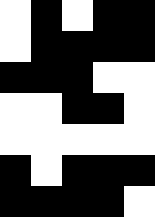[["white", "black", "white", "black", "black"], ["white", "black", "black", "black", "black"], ["black", "black", "black", "white", "white"], ["white", "white", "black", "black", "white"], ["white", "white", "white", "white", "white"], ["black", "white", "black", "black", "black"], ["black", "black", "black", "black", "white"]]